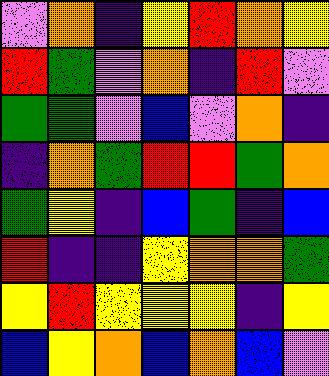[["violet", "orange", "indigo", "yellow", "red", "orange", "yellow"], ["red", "green", "violet", "orange", "indigo", "red", "violet"], ["green", "green", "violet", "blue", "violet", "orange", "indigo"], ["indigo", "orange", "green", "red", "red", "green", "orange"], ["green", "yellow", "indigo", "blue", "green", "indigo", "blue"], ["red", "indigo", "indigo", "yellow", "orange", "orange", "green"], ["yellow", "red", "yellow", "yellow", "yellow", "indigo", "yellow"], ["blue", "yellow", "orange", "blue", "orange", "blue", "violet"]]